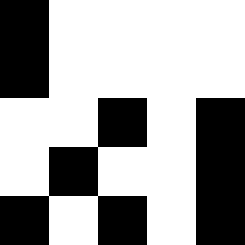[["black", "white", "white", "white", "white"], ["black", "white", "white", "white", "white"], ["white", "white", "black", "white", "black"], ["white", "black", "white", "white", "black"], ["black", "white", "black", "white", "black"]]